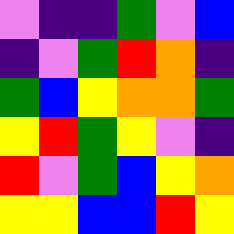[["violet", "indigo", "indigo", "green", "violet", "blue"], ["indigo", "violet", "green", "red", "orange", "indigo"], ["green", "blue", "yellow", "orange", "orange", "green"], ["yellow", "red", "green", "yellow", "violet", "indigo"], ["red", "violet", "green", "blue", "yellow", "orange"], ["yellow", "yellow", "blue", "blue", "red", "yellow"]]